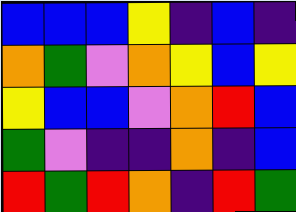[["blue", "blue", "blue", "yellow", "indigo", "blue", "indigo"], ["orange", "green", "violet", "orange", "yellow", "blue", "yellow"], ["yellow", "blue", "blue", "violet", "orange", "red", "blue"], ["green", "violet", "indigo", "indigo", "orange", "indigo", "blue"], ["red", "green", "red", "orange", "indigo", "red", "green"]]